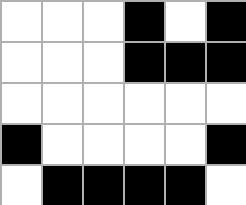[["white", "white", "white", "black", "white", "black"], ["white", "white", "white", "black", "black", "black"], ["white", "white", "white", "white", "white", "white"], ["black", "white", "white", "white", "white", "black"], ["white", "black", "black", "black", "black", "white"]]